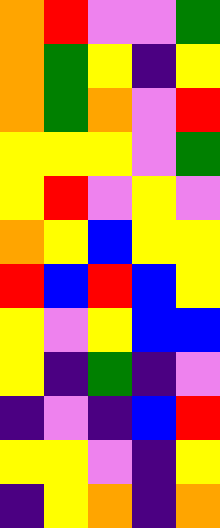[["orange", "red", "violet", "violet", "green"], ["orange", "green", "yellow", "indigo", "yellow"], ["orange", "green", "orange", "violet", "red"], ["yellow", "yellow", "yellow", "violet", "green"], ["yellow", "red", "violet", "yellow", "violet"], ["orange", "yellow", "blue", "yellow", "yellow"], ["red", "blue", "red", "blue", "yellow"], ["yellow", "violet", "yellow", "blue", "blue"], ["yellow", "indigo", "green", "indigo", "violet"], ["indigo", "violet", "indigo", "blue", "red"], ["yellow", "yellow", "violet", "indigo", "yellow"], ["indigo", "yellow", "orange", "indigo", "orange"]]